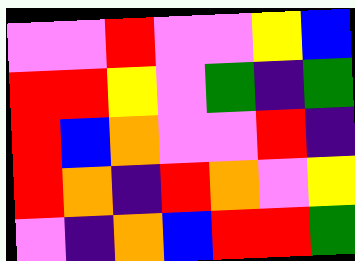[["violet", "violet", "red", "violet", "violet", "yellow", "blue"], ["red", "red", "yellow", "violet", "green", "indigo", "green"], ["red", "blue", "orange", "violet", "violet", "red", "indigo"], ["red", "orange", "indigo", "red", "orange", "violet", "yellow"], ["violet", "indigo", "orange", "blue", "red", "red", "green"]]